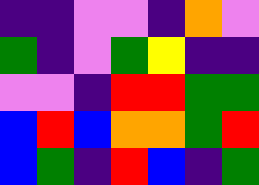[["indigo", "indigo", "violet", "violet", "indigo", "orange", "violet"], ["green", "indigo", "violet", "green", "yellow", "indigo", "indigo"], ["violet", "violet", "indigo", "red", "red", "green", "green"], ["blue", "red", "blue", "orange", "orange", "green", "red"], ["blue", "green", "indigo", "red", "blue", "indigo", "green"]]